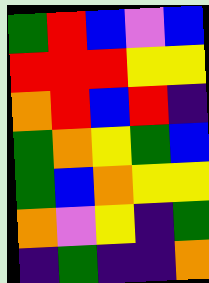[["green", "red", "blue", "violet", "blue"], ["red", "red", "red", "yellow", "yellow"], ["orange", "red", "blue", "red", "indigo"], ["green", "orange", "yellow", "green", "blue"], ["green", "blue", "orange", "yellow", "yellow"], ["orange", "violet", "yellow", "indigo", "green"], ["indigo", "green", "indigo", "indigo", "orange"]]